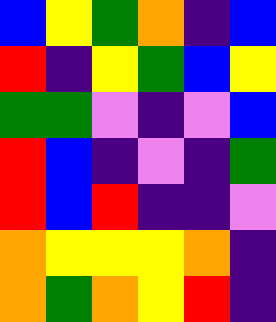[["blue", "yellow", "green", "orange", "indigo", "blue"], ["red", "indigo", "yellow", "green", "blue", "yellow"], ["green", "green", "violet", "indigo", "violet", "blue"], ["red", "blue", "indigo", "violet", "indigo", "green"], ["red", "blue", "red", "indigo", "indigo", "violet"], ["orange", "yellow", "yellow", "yellow", "orange", "indigo"], ["orange", "green", "orange", "yellow", "red", "indigo"]]